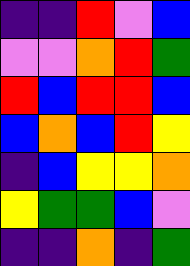[["indigo", "indigo", "red", "violet", "blue"], ["violet", "violet", "orange", "red", "green"], ["red", "blue", "red", "red", "blue"], ["blue", "orange", "blue", "red", "yellow"], ["indigo", "blue", "yellow", "yellow", "orange"], ["yellow", "green", "green", "blue", "violet"], ["indigo", "indigo", "orange", "indigo", "green"]]